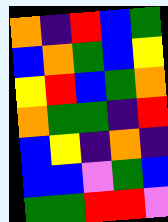[["orange", "indigo", "red", "blue", "green"], ["blue", "orange", "green", "blue", "yellow"], ["yellow", "red", "blue", "green", "orange"], ["orange", "green", "green", "indigo", "red"], ["blue", "yellow", "indigo", "orange", "indigo"], ["blue", "blue", "violet", "green", "blue"], ["green", "green", "red", "red", "violet"]]